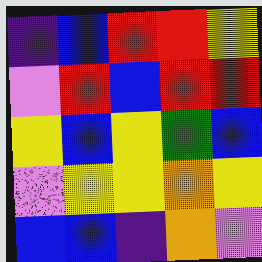[["indigo", "blue", "red", "red", "yellow"], ["violet", "red", "blue", "red", "red"], ["yellow", "blue", "yellow", "green", "blue"], ["violet", "yellow", "yellow", "orange", "yellow"], ["blue", "blue", "indigo", "orange", "violet"]]